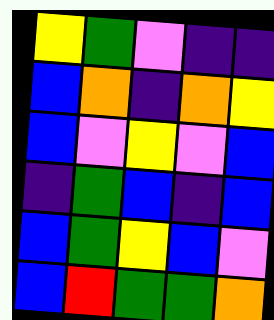[["yellow", "green", "violet", "indigo", "indigo"], ["blue", "orange", "indigo", "orange", "yellow"], ["blue", "violet", "yellow", "violet", "blue"], ["indigo", "green", "blue", "indigo", "blue"], ["blue", "green", "yellow", "blue", "violet"], ["blue", "red", "green", "green", "orange"]]